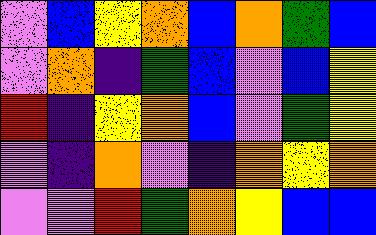[["violet", "blue", "yellow", "orange", "blue", "orange", "green", "blue"], ["violet", "orange", "indigo", "green", "blue", "violet", "blue", "yellow"], ["red", "indigo", "yellow", "orange", "blue", "violet", "green", "yellow"], ["violet", "indigo", "orange", "violet", "indigo", "orange", "yellow", "orange"], ["violet", "violet", "red", "green", "orange", "yellow", "blue", "blue"]]